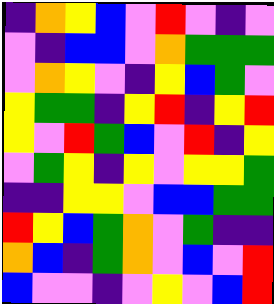[["indigo", "orange", "yellow", "blue", "violet", "red", "violet", "indigo", "violet"], ["violet", "indigo", "blue", "blue", "violet", "orange", "green", "green", "green"], ["violet", "orange", "yellow", "violet", "indigo", "yellow", "blue", "green", "violet"], ["yellow", "green", "green", "indigo", "yellow", "red", "indigo", "yellow", "red"], ["yellow", "violet", "red", "green", "blue", "violet", "red", "indigo", "yellow"], ["violet", "green", "yellow", "indigo", "yellow", "violet", "yellow", "yellow", "green"], ["indigo", "indigo", "yellow", "yellow", "violet", "blue", "blue", "green", "green"], ["red", "yellow", "blue", "green", "orange", "violet", "green", "indigo", "indigo"], ["orange", "blue", "indigo", "green", "orange", "violet", "blue", "violet", "red"], ["blue", "violet", "violet", "indigo", "violet", "yellow", "violet", "blue", "red"]]